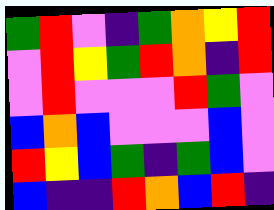[["green", "red", "violet", "indigo", "green", "orange", "yellow", "red"], ["violet", "red", "yellow", "green", "red", "orange", "indigo", "red"], ["violet", "red", "violet", "violet", "violet", "red", "green", "violet"], ["blue", "orange", "blue", "violet", "violet", "violet", "blue", "violet"], ["red", "yellow", "blue", "green", "indigo", "green", "blue", "violet"], ["blue", "indigo", "indigo", "red", "orange", "blue", "red", "indigo"]]